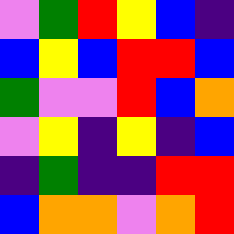[["violet", "green", "red", "yellow", "blue", "indigo"], ["blue", "yellow", "blue", "red", "red", "blue"], ["green", "violet", "violet", "red", "blue", "orange"], ["violet", "yellow", "indigo", "yellow", "indigo", "blue"], ["indigo", "green", "indigo", "indigo", "red", "red"], ["blue", "orange", "orange", "violet", "orange", "red"]]